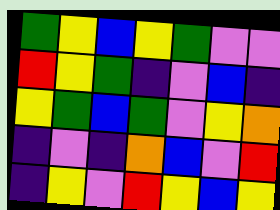[["green", "yellow", "blue", "yellow", "green", "violet", "violet"], ["red", "yellow", "green", "indigo", "violet", "blue", "indigo"], ["yellow", "green", "blue", "green", "violet", "yellow", "orange"], ["indigo", "violet", "indigo", "orange", "blue", "violet", "red"], ["indigo", "yellow", "violet", "red", "yellow", "blue", "yellow"]]